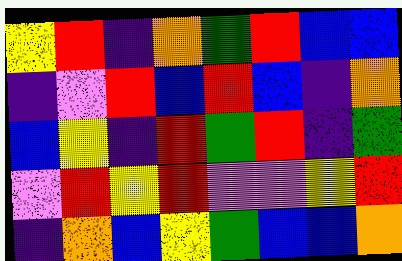[["yellow", "red", "indigo", "orange", "green", "red", "blue", "blue"], ["indigo", "violet", "red", "blue", "red", "blue", "indigo", "orange"], ["blue", "yellow", "indigo", "red", "green", "red", "indigo", "green"], ["violet", "red", "yellow", "red", "violet", "violet", "yellow", "red"], ["indigo", "orange", "blue", "yellow", "green", "blue", "blue", "orange"]]